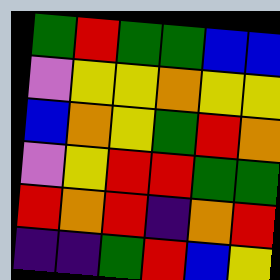[["green", "red", "green", "green", "blue", "blue"], ["violet", "yellow", "yellow", "orange", "yellow", "yellow"], ["blue", "orange", "yellow", "green", "red", "orange"], ["violet", "yellow", "red", "red", "green", "green"], ["red", "orange", "red", "indigo", "orange", "red"], ["indigo", "indigo", "green", "red", "blue", "yellow"]]